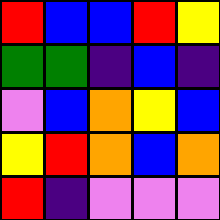[["red", "blue", "blue", "red", "yellow"], ["green", "green", "indigo", "blue", "indigo"], ["violet", "blue", "orange", "yellow", "blue"], ["yellow", "red", "orange", "blue", "orange"], ["red", "indigo", "violet", "violet", "violet"]]